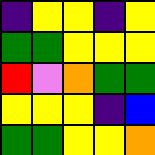[["indigo", "yellow", "yellow", "indigo", "yellow"], ["green", "green", "yellow", "yellow", "yellow"], ["red", "violet", "orange", "green", "green"], ["yellow", "yellow", "yellow", "indigo", "blue"], ["green", "green", "yellow", "yellow", "orange"]]